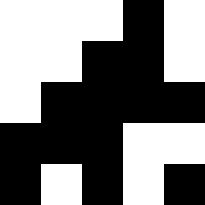[["white", "white", "white", "black", "white"], ["white", "white", "black", "black", "white"], ["white", "black", "black", "black", "black"], ["black", "black", "black", "white", "white"], ["black", "white", "black", "white", "black"]]